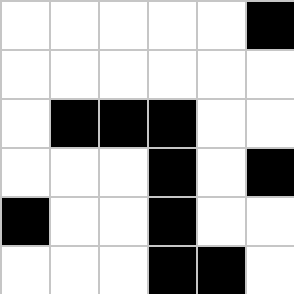[["white", "white", "white", "white", "white", "black"], ["white", "white", "white", "white", "white", "white"], ["white", "black", "black", "black", "white", "white"], ["white", "white", "white", "black", "white", "black"], ["black", "white", "white", "black", "white", "white"], ["white", "white", "white", "black", "black", "white"]]